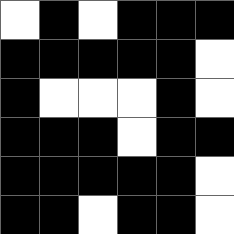[["white", "black", "white", "black", "black", "black"], ["black", "black", "black", "black", "black", "white"], ["black", "white", "white", "white", "black", "white"], ["black", "black", "black", "white", "black", "black"], ["black", "black", "black", "black", "black", "white"], ["black", "black", "white", "black", "black", "white"]]